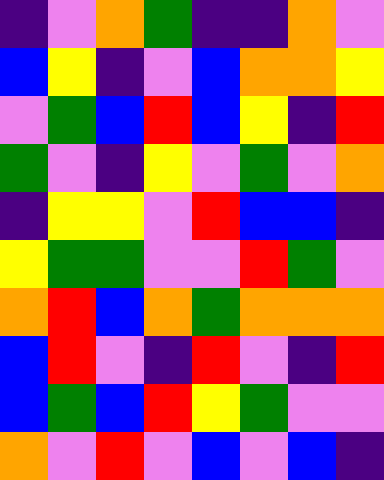[["indigo", "violet", "orange", "green", "indigo", "indigo", "orange", "violet"], ["blue", "yellow", "indigo", "violet", "blue", "orange", "orange", "yellow"], ["violet", "green", "blue", "red", "blue", "yellow", "indigo", "red"], ["green", "violet", "indigo", "yellow", "violet", "green", "violet", "orange"], ["indigo", "yellow", "yellow", "violet", "red", "blue", "blue", "indigo"], ["yellow", "green", "green", "violet", "violet", "red", "green", "violet"], ["orange", "red", "blue", "orange", "green", "orange", "orange", "orange"], ["blue", "red", "violet", "indigo", "red", "violet", "indigo", "red"], ["blue", "green", "blue", "red", "yellow", "green", "violet", "violet"], ["orange", "violet", "red", "violet", "blue", "violet", "blue", "indigo"]]